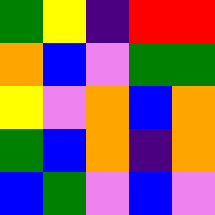[["green", "yellow", "indigo", "red", "red"], ["orange", "blue", "violet", "green", "green"], ["yellow", "violet", "orange", "blue", "orange"], ["green", "blue", "orange", "indigo", "orange"], ["blue", "green", "violet", "blue", "violet"]]